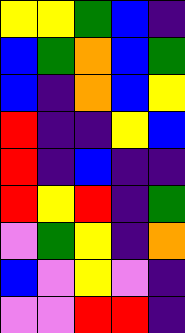[["yellow", "yellow", "green", "blue", "indigo"], ["blue", "green", "orange", "blue", "green"], ["blue", "indigo", "orange", "blue", "yellow"], ["red", "indigo", "indigo", "yellow", "blue"], ["red", "indigo", "blue", "indigo", "indigo"], ["red", "yellow", "red", "indigo", "green"], ["violet", "green", "yellow", "indigo", "orange"], ["blue", "violet", "yellow", "violet", "indigo"], ["violet", "violet", "red", "red", "indigo"]]